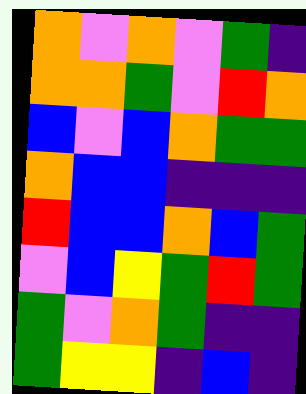[["orange", "violet", "orange", "violet", "green", "indigo"], ["orange", "orange", "green", "violet", "red", "orange"], ["blue", "violet", "blue", "orange", "green", "green"], ["orange", "blue", "blue", "indigo", "indigo", "indigo"], ["red", "blue", "blue", "orange", "blue", "green"], ["violet", "blue", "yellow", "green", "red", "green"], ["green", "violet", "orange", "green", "indigo", "indigo"], ["green", "yellow", "yellow", "indigo", "blue", "indigo"]]